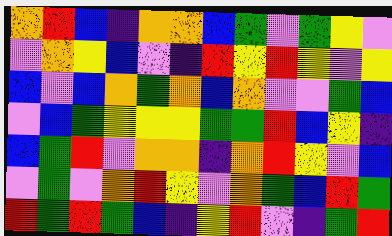[["orange", "red", "blue", "indigo", "orange", "orange", "blue", "green", "violet", "green", "yellow", "violet"], ["violet", "orange", "yellow", "blue", "violet", "indigo", "red", "yellow", "red", "yellow", "violet", "yellow"], ["blue", "violet", "blue", "orange", "green", "orange", "blue", "orange", "violet", "violet", "green", "blue"], ["violet", "blue", "green", "yellow", "yellow", "yellow", "green", "green", "red", "blue", "yellow", "indigo"], ["blue", "green", "red", "violet", "orange", "orange", "indigo", "orange", "red", "yellow", "violet", "blue"], ["violet", "green", "violet", "orange", "red", "yellow", "violet", "orange", "green", "blue", "red", "green"], ["red", "green", "red", "green", "blue", "indigo", "yellow", "red", "violet", "indigo", "green", "red"]]